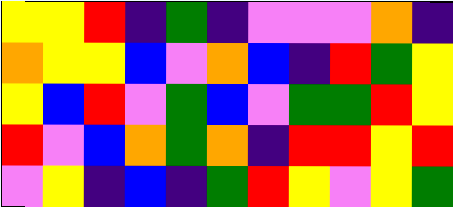[["yellow", "yellow", "red", "indigo", "green", "indigo", "violet", "violet", "violet", "orange", "indigo"], ["orange", "yellow", "yellow", "blue", "violet", "orange", "blue", "indigo", "red", "green", "yellow"], ["yellow", "blue", "red", "violet", "green", "blue", "violet", "green", "green", "red", "yellow"], ["red", "violet", "blue", "orange", "green", "orange", "indigo", "red", "red", "yellow", "red"], ["violet", "yellow", "indigo", "blue", "indigo", "green", "red", "yellow", "violet", "yellow", "green"]]